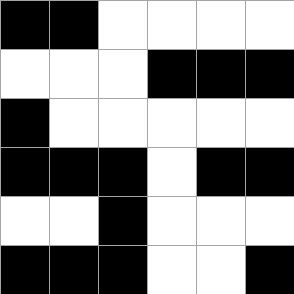[["black", "black", "white", "white", "white", "white"], ["white", "white", "white", "black", "black", "black"], ["black", "white", "white", "white", "white", "white"], ["black", "black", "black", "white", "black", "black"], ["white", "white", "black", "white", "white", "white"], ["black", "black", "black", "white", "white", "black"]]